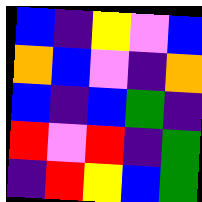[["blue", "indigo", "yellow", "violet", "blue"], ["orange", "blue", "violet", "indigo", "orange"], ["blue", "indigo", "blue", "green", "indigo"], ["red", "violet", "red", "indigo", "green"], ["indigo", "red", "yellow", "blue", "green"]]